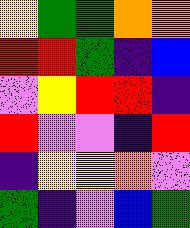[["yellow", "green", "green", "orange", "orange"], ["red", "red", "green", "indigo", "blue"], ["violet", "yellow", "red", "red", "indigo"], ["red", "violet", "violet", "indigo", "red"], ["indigo", "yellow", "yellow", "orange", "violet"], ["green", "indigo", "violet", "blue", "green"]]